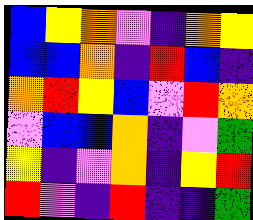[["blue", "yellow", "orange", "violet", "indigo", "orange", "yellow"], ["blue", "blue", "orange", "indigo", "red", "blue", "indigo"], ["orange", "red", "yellow", "blue", "violet", "red", "orange"], ["violet", "blue", "blue", "orange", "indigo", "violet", "green"], ["yellow", "indigo", "violet", "orange", "indigo", "yellow", "red"], ["red", "violet", "indigo", "red", "indigo", "indigo", "green"]]